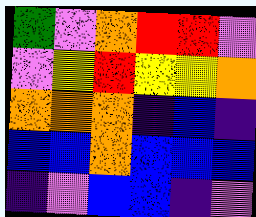[["green", "violet", "orange", "red", "red", "violet"], ["violet", "yellow", "red", "yellow", "yellow", "orange"], ["orange", "orange", "orange", "indigo", "blue", "indigo"], ["blue", "blue", "orange", "blue", "blue", "blue"], ["indigo", "violet", "blue", "blue", "indigo", "violet"]]